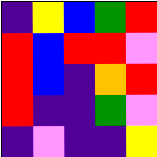[["indigo", "yellow", "blue", "green", "red"], ["red", "blue", "red", "red", "violet"], ["red", "blue", "indigo", "orange", "red"], ["red", "indigo", "indigo", "green", "violet"], ["indigo", "violet", "indigo", "indigo", "yellow"]]